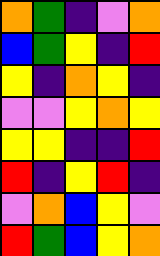[["orange", "green", "indigo", "violet", "orange"], ["blue", "green", "yellow", "indigo", "red"], ["yellow", "indigo", "orange", "yellow", "indigo"], ["violet", "violet", "yellow", "orange", "yellow"], ["yellow", "yellow", "indigo", "indigo", "red"], ["red", "indigo", "yellow", "red", "indigo"], ["violet", "orange", "blue", "yellow", "violet"], ["red", "green", "blue", "yellow", "orange"]]